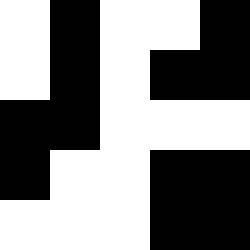[["white", "black", "white", "white", "black"], ["white", "black", "white", "black", "black"], ["black", "black", "white", "white", "white"], ["black", "white", "white", "black", "black"], ["white", "white", "white", "black", "black"]]